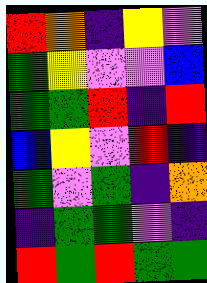[["red", "orange", "indigo", "yellow", "violet"], ["green", "yellow", "violet", "violet", "blue"], ["green", "green", "red", "indigo", "red"], ["blue", "yellow", "violet", "red", "indigo"], ["green", "violet", "green", "indigo", "orange"], ["indigo", "green", "green", "violet", "indigo"], ["red", "green", "red", "green", "green"]]